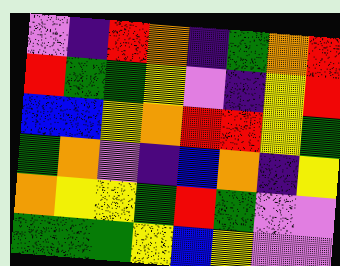[["violet", "indigo", "red", "orange", "indigo", "green", "orange", "red"], ["red", "green", "green", "yellow", "violet", "indigo", "yellow", "red"], ["blue", "blue", "yellow", "orange", "red", "red", "yellow", "green"], ["green", "orange", "violet", "indigo", "blue", "orange", "indigo", "yellow"], ["orange", "yellow", "yellow", "green", "red", "green", "violet", "violet"], ["green", "green", "green", "yellow", "blue", "yellow", "violet", "violet"]]